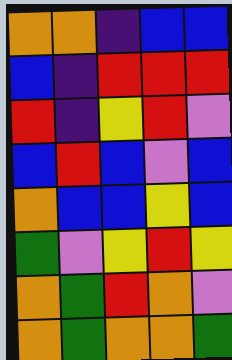[["orange", "orange", "indigo", "blue", "blue"], ["blue", "indigo", "red", "red", "red"], ["red", "indigo", "yellow", "red", "violet"], ["blue", "red", "blue", "violet", "blue"], ["orange", "blue", "blue", "yellow", "blue"], ["green", "violet", "yellow", "red", "yellow"], ["orange", "green", "red", "orange", "violet"], ["orange", "green", "orange", "orange", "green"]]